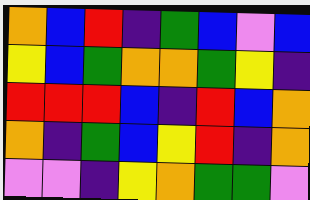[["orange", "blue", "red", "indigo", "green", "blue", "violet", "blue"], ["yellow", "blue", "green", "orange", "orange", "green", "yellow", "indigo"], ["red", "red", "red", "blue", "indigo", "red", "blue", "orange"], ["orange", "indigo", "green", "blue", "yellow", "red", "indigo", "orange"], ["violet", "violet", "indigo", "yellow", "orange", "green", "green", "violet"]]